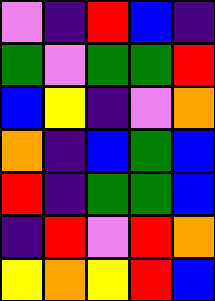[["violet", "indigo", "red", "blue", "indigo"], ["green", "violet", "green", "green", "red"], ["blue", "yellow", "indigo", "violet", "orange"], ["orange", "indigo", "blue", "green", "blue"], ["red", "indigo", "green", "green", "blue"], ["indigo", "red", "violet", "red", "orange"], ["yellow", "orange", "yellow", "red", "blue"]]